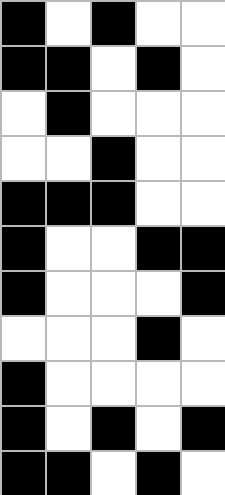[["black", "white", "black", "white", "white"], ["black", "black", "white", "black", "white"], ["white", "black", "white", "white", "white"], ["white", "white", "black", "white", "white"], ["black", "black", "black", "white", "white"], ["black", "white", "white", "black", "black"], ["black", "white", "white", "white", "black"], ["white", "white", "white", "black", "white"], ["black", "white", "white", "white", "white"], ["black", "white", "black", "white", "black"], ["black", "black", "white", "black", "white"]]